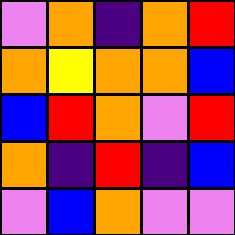[["violet", "orange", "indigo", "orange", "red"], ["orange", "yellow", "orange", "orange", "blue"], ["blue", "red", "orange", "violet", "red"], ["orange", "indigo", "red", "indigo", "blue"], ["violet", "blue", "orange", "violet", "violet"]]